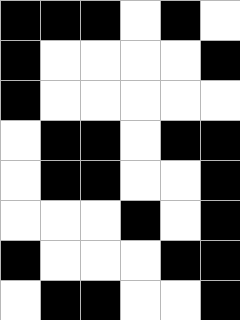[["black", "black", "black", "white", "black", "white"], ["black", "white", "white", "white", "white", "black"], ["black", "white", "white", "white", "white", "white"], ["white", "black", "black", "white", "black", "black"], ["white", "black", "black", "white", "white", "black"], ["white", "white", "white", "black", "white", "black"], ["black", "white", "white", "white", "black", "black"], ["white", "black", "black", "white", "white", "black"]]